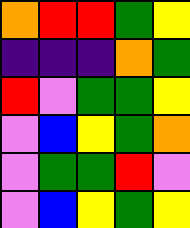[["orange", "red", "red", "green", "yellow"], ["indigo", "indigo", "indigo", "orange", "green"], ["red", "violet", "green", "green", "yellow"], ["violet", "blue", "yellow", "green", "orange"], ["violet", "green", "green", "red", "violet"], ["violet", "blue", "yellow", "green", "yellow"]]